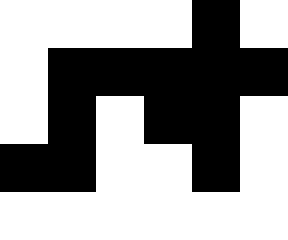[["white", "white", "white", "white", "black", "white"], ["white", "black", "black", "black", "black", "black"], ["white", "black", "white", "black", "black", "white"], ["black", "black", "white", "white", "black", "white"], ["white", "white", "white", "white", "white", "white"]]